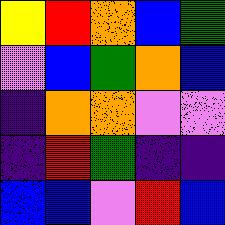[["yellow", "red", "orange", "blue", "green"], ["violet", "blue", "green", "orange", "blue"], ["indigo", "orange", "orange", "violet", "violet"], ["indigo", "red", "green", "indigo", "indigo"], ["blue", "blue", "violet", "red", "blue"]]